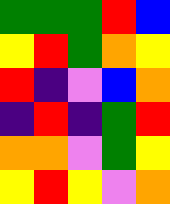[["green", "green", "green", "red", "blue"], ["yellow", "red", "green", "orange", "yellow"], ["red", "indigo", "violet", "blue", "orange"], ["indigo", "red", "indigo", "green", "red"], ["orange", "orange", "violet", "green", "yellow"], ["yellow", "red", "yellow", "violet", "orange"]]